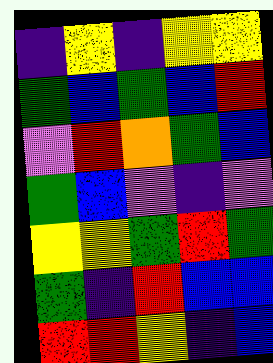[["indigo", "yellow", "indigo", "yellow", "yellow"], ["green", "blue", "green", "blue", "red"], ["violet", "red", "orange", "green", "blue"], ["green", "blue", "violet", "indigo", "violet"], ["yellow", "yellow", "green", "red", "green"], ["green", "indigo", "red", "blue", "blue"], ["red", "red", "yellow", "indigo", "blue"]]